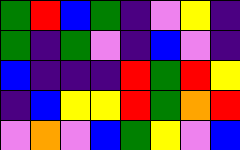[["green", "red", "blue", "green", "indigo", "violet", "yellow", "indigo"], ["green", "indigo", "green", "violet", "indigo", "blue", "violet", "indigo"], ["blue", "indigo", "indigo", "indigo", "red", "green", "red", "yellow"], ["indigo", "blue", "yellow", "yellow", "red", "green", "orange", "red"], ["violet", "orange", "violet", "blue", "green", "yellow", "violet", "blue"]]